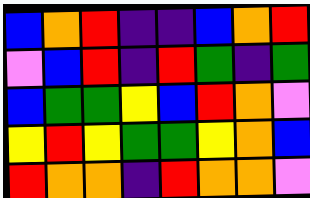[["blue", "orange", "red", "indigo", "indigo", "blue", "orange", "red"], ["violet", "blue", "red", "indigo", "red", "green", "indigo", "green"], ["blue", "green", "green", "yellow", "blue", "red", "orange", "violet"], ["yellow", "red", "yellow", "green", "green", "yellow", "orange", "blue"], ["red", "orange", "orange", "indigo", "red", "orange", "orange", "violet"]]